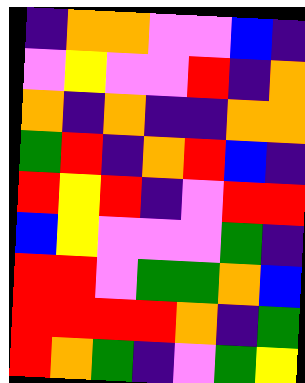[["indigo", "orange", "orange", "violet", "violet", "blue", "indigo"], ["violet", "yellow", "violet", "violet", "red", "indigo", "orange"], ["orange", "indigo", "orange", "indigo", "indigo", "orange", "orange"], ["green", "red", "indigo", "orange", "red", "blue", "indigo"], ["red", "yellow", "red", "indigo", "violet", "red", "red"], ["blue", "yellow", "violet", "violet", "violet", "green", "indigo"], ["red", "red", "violet", "green", "green", "orange", "blue"], ["red", "red", "red", "red", "orange", "indigo", "green"], ["red", "orange", "green", "indigo", "violet", "green", "yellow"]]